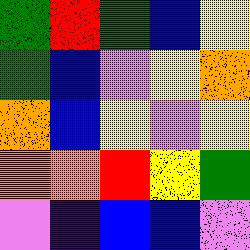[["green", "red", "green", "blue", "yellow"], ["green", "blue", "violet", "yellow", "orange"], ["orange", "blue", "yellow", "violet", "yellow"], ["orange", "orange", "red", "yellow", "green"], ["violet", "indigo", "blue", "blue", "violet"]]